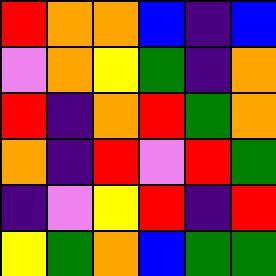[["red", "orange", "orange", "blue", "indigo", "blue"], ["violet", "orange", "yellow", "green", "indigo", "orange"], ["red", "indigo", "orange", "red", "green", "orange"], ["orange", "indigo", "red", "violet", "red", "green"], ["indigo", "violet", "yellow", "red", "indigo", "red"], ["yellow", "green", "orange", "blue", "green", "green"]]